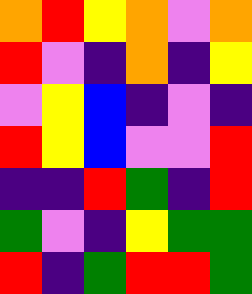[["orange", "red", "yellow", "orange", "violet", "orange"], ["red", "violet", "indigo", "orange", "indigo", "yellow"], ["violet", "yellow", "blue", "indigo", "violet", "indigo"], ["red", "yellow", "blue", "violet", "violet", "red"], ["indigo", "indigo", "red", "green", "indigo", "red"], ["green", "violet", "indigo", "yellow", "green", "green"], ["red", "indigo", "green", "red", "red", "green"]]